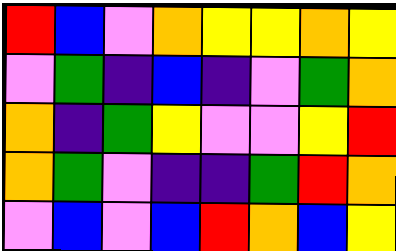[["red", "blue", "violet", "orange", "yellow", "yellow", "orange", "yellow"], ["violet", "green", "indigo", "blue", "indigo", "violet", "green", "orange"], ["orange", "indigo", "green", "yellow", "violet", "violet", "yellow", "red"], ["orange", "green", "violet", "indigo", "indigo", "green", "red", "orange"], ["violet", "blue", "violet", "blue", "red", "orange", "blue", "yellow"]]